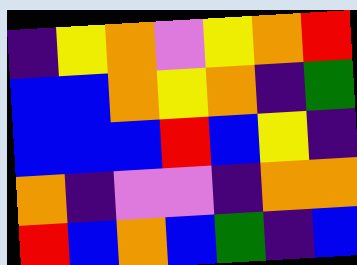[["indigo", "yellow", "orange", "violet", "yellow", "orange", "red"], ["blue", "blue", "orange", "yellow", "orange", "indigo", "green"], ["blue", "blue", "blue", "red", "blue", "yellow", "indigo"], ["orange", "indigo", "violet", "violet", "indigo", "orange", "orange"], ["red", "blue", "orange", "blue", "green", "indigo", "blue"]]